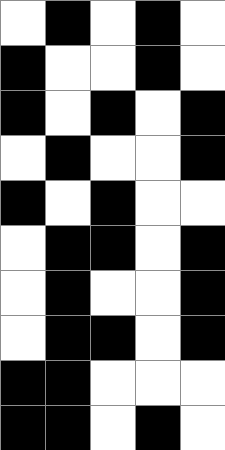[["white", "black", "white", "black", "white"], ["black", "white", "white", "black", "white"], ["black", "white", "black", "white", "black"], ["white", "black", "white", "white", "black"], ["black", "white", "black", "white", "white"], ["white", "black", "black", "white", "black"], ["white", "black", "white", "white", "black"], ["white", "black", "black", "white", "black"], ["black", "black", "white", "white", "white"], ["black", "black", "white", "black", "white"]]